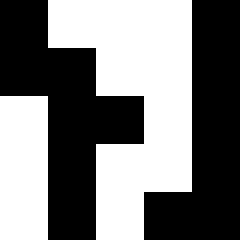[["black", "white", "white", "white", "black"], ["black", "black", "white", "white", "black"], ["white", "black", "black", "white", "black"], ["white", "black", "white", "white", "black"], ["white", "black", "white", "black", "black"]]